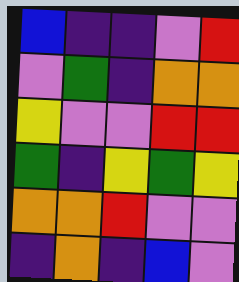[["blue", "indigo", "indigo", "violet", "red"], ["violet", "green", "indigo", "orange", "orange"], ["yellow", "violet", "violet", "red", "red"], ["green", "indigo", "yellow", "green", "yellow"], ["orange", "orange", "red", "violet", "violet"], ["indigo", "orange", "indigo", "blue", "violet"]]